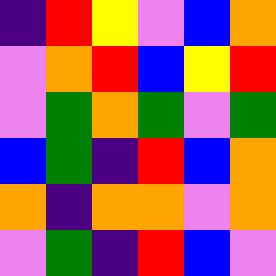[["indigo", "red", "yellow", "violet", "blue", "orange"], ["violet", "orange", "red", "blue", "yellow", "red"], ["violet", "green", "orange", "green", "violet", "green"], ["blue", "green", "indigo", "red", "blue", "orange"], ["orange", "indigo", "orange", "orange", "violet", "orange"], ["violet", "green", "indigo", "red", "blue", "violet"]]